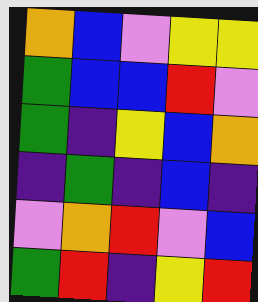[["orange", "blue", "violet", "yellow", "yellow"], ["green", "blue", "blue", "red", "violet"], ["green", "indigo", "yellow", "blue", "orange"], ["indigo", "green", "indigo", "blue", "indigo"], ["violet", "orange", "red", "violet", "blue"], ["green", "red", "indigo", "yellow", "red"]]